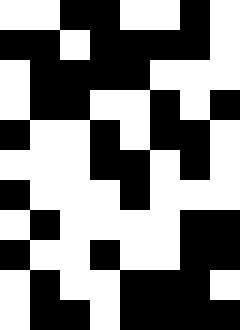[["white", "white", "black", "black", "white", "white", "black", "white"], ["black", "black", "white", "black", "black", "black", "black", "white"], ["white", "black", "black", "black", "black", "white", "white", "white"], ["white", "black", "black", "white", "white", "black", "white", "black"], ["black", "white", "white", "black", "white", "black", "black", "white"], ["white", "white", "white", "black", "black", "white", "black", "white"], ["black", "white", "white", "white", "black", "white", "white", "white"], ["white", "black", "white", "white", "white", "white", "black", "black"], ["black", "white", "white", "black", "white", "white", "black", "black"], ["white", "black", "white", "white", "black", "black", "black", "white"], ["white", "black", "black", "white", "black", "black", "black", "black"]]